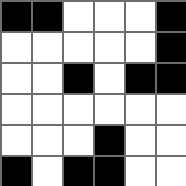[["black", "black", "white", "white", "white", "black"], ["white", "white", "white", "white", "white", "black"], ["white", "white", "black", "white", "black", "black"], ["white", "white", "white", "white", "white", "white"], ["white", "white", "white", "black", "white", "white"], ["black", "white", "black", "black", "white", "white"]]